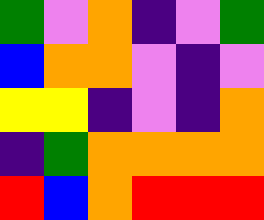[["green", "violet", "orange", "indigo", "violet", "green"], ["blue", "orange", "orange", "violet", "indigo", "violet"], ["yellow", "yellow", "indigo", "violet", "indigo", "orange"], ["indigo", "green", "orange", "orange", "orange", "orange"], ["red", "blue", "orange", "red", "red", "red"]]